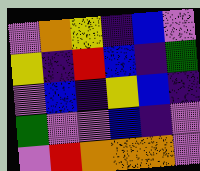[["violet", "orange", "yellow", "indigo", "blue", "violet"], ["yellow", "indigo", "red", "blue", "indigo", "green"], ["violet", "blue", "indigo", "yellow", "blue", "indigo"], ["green", "violet", "violet", "blue", "indigo", "violet"], ["violet", "red", "orange", "orange", "orange", "violet"]]